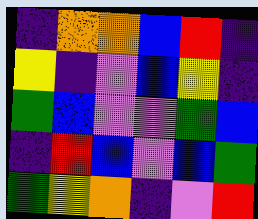[["indigo", "orange", "orange", "blue", "red", "indigo"], ["yellow", "indigo", "violet", "blue", "yellow", "indigo"], ["green", "blue", "violet", "violet", "green", "blue"], ["indigo", "red", "blue", "violet", "blue", "green"], ["green", "yellow", "orange", "indigo", "violet", "red"]]